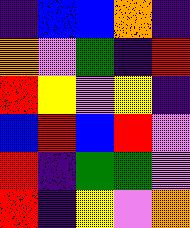[["indigo", "blue", "blue", "orange", "indigo"], ["orange", "violet", "green", "indigo", "red"], ["red", "yellow", "violet", "yellow", "indigo"], ["blue", "red", "blue", "red", "violet"], ["red", "indigo", "green", "green", "violet"], ["red", "indigo", "yellow", "violet", "orange"]]